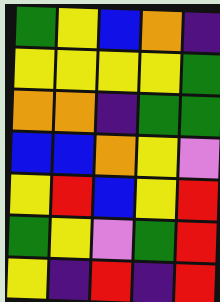[["green", "yellow", "blue", "orange", "indigo"], ["yellow", "yellow", "yellow", "yellow", "green"], ["orange", "orange", "indigo", "green", "green"], ["blue", "blue", "orange", "yellow", "violet"], ["yellow", "red", "blue", "yellow", "red"], ["green", "yellow", "violet", "green", "red"], ["yellow", "indigo", "red", "indigo", "red"]]